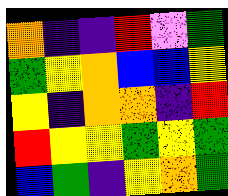[["orange", "indigo", "indigo", "red", "violet", "green"], ["green", "yellow", "orange", "blue", "blue", "yellow"], ["yellow", "indigo", "orange", "orange", "indigo", "red"], ["red", "yellow", "yellow", "green", "yellow", "green"], ["blue", "green", "indigo", "yellow", "orange", "green"]]